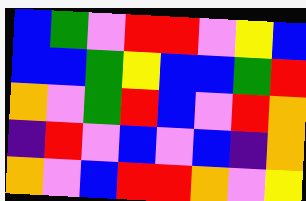[["blue", "green", "violet", "red", "red", "violet", "yellow", "blue"], ["blue", "blue", "green", "yellow", "blue", "blue", "green", "red"], ["orange", "violet", "green", "red", "blue", "violet", "red", "orange"], ["indigo", "red", "violet", "blue", "violet", "blue", "indigo", "orange"], ["orange", "violet", "blue", "red", "red", "orange", "violet", "yellow"]]